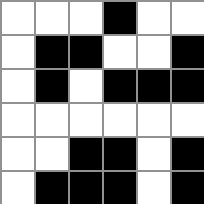[["white", "white", "white", "black", "white", "white"], ["white", "black", "black", "white", "white", "black"], ["white", "black", "white", "black", "black", "black"], ["white", "white", "white", "white", "white", "white"], ["white", "white", "black", "black", "white", "black"], ["white", "black", "black", "black", "white", "black"]]